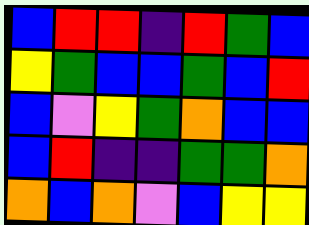[["blue", "red", "red", "indigo", "red", "green", "blue"], ["yellow", "green", "blue", "blue", "green", "blue", "red"], ["blue", "violet", "yellow", "green", "orange", "blue", "blue"], ["blue", "red", "indigo", "indigo", "green", "green", "orange"], ["orange", "blue", "orange", "violet", "blue", "yellow", "yellow"]]